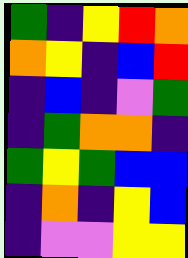[["green", "indigo", "yellow", "red", "orange"], ["orange", "yellow", "indigo", "blue", "red"], ["indigo", "blue", "indigo", "violet", "green"], ["indigo", "green", "orange", "orange", "indigo"], ["green", "yellow", "green", "blue", "blue"], ["indigo", "orange", "indigo", "yellow", "blue"], ["indigo", "violet", "violet", "yellow", "yellow"]]